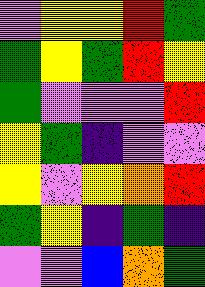[["violet", "yellow", "yellow", "red", "green"], ["green", "yellow", "green", "red", "yellow"], ["green", "violet", "violet", "violet", "red"], ["yellow", "green", "indigo", "violet", "violet"], ["yellow", "violet", "yellow", "orange", "red"], ["green", "yellow", "indigo", "green", "indigo"], ["violet", "violet", "blue", "orange", "green"]]